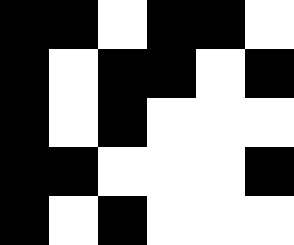[["black", "black", "white", "black", "black", "white"], ["black", "white", "black", "black", "white", "black"], ["black", "white", "black", "white", "white", "white"], ["black", "black", "white", "white", "white", "black"], ["black", "white", "black", "white", "white", "white"]]